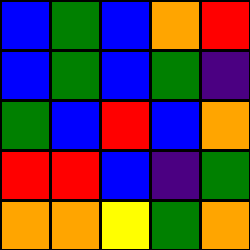[["blue", "green", "blue", "orange", "red"], ["blue", "green", "blue", "green", "indigo"], ["green", "blue", "red", "blue", "orange"], ["red", "red", "blue", "indigo", "green"], ["orange", "orange", "yellow", "green", "orange"]]